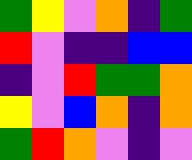[["green", "yellow", "violet", "orange", "indigo", "green"], ["red", "violet", "indigo", "indigo", "blue", "blue"], ["indigo", "violet", "red", "green", "green", "orange"], ["yellow", "violet", "blue", "orange", "indigo", "orange"], ["green", "red", "orange", "violet", "indigo", "violet"]]